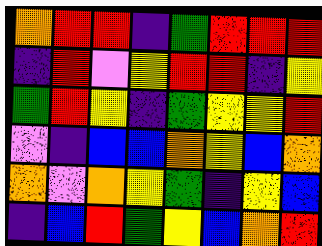[["orange", "red", "red", "indigo", "green", "red", "red", "red"], ["indigo", "red", "violet", "yellow", "red", "red", "indigo", "yellow"], ["green", "red", "yellow", "indigo", "green", "yellow", "yellow", "red"], ["violet", "indigo", "blue", "blue", "orange", "yellow", "blue", "orange"], ["orange", "violet", "orange", "yellow", "green", "indigo", "yellow", "blue"], ["indigo", "blue", "red", "green", "yellow", "blue", "orange", "red"]]